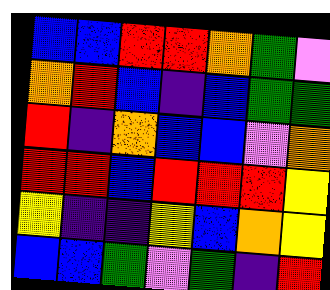[["blue", "blue", "red", "red", "orange", "green", "violet"], ["orange", "red", "blue", "indigo", "blue", "green", "green"], ["red", "indigo", "orange", "blue", "blue", "violet", "orange"], ["red", "red", "blue", "red", "red", "red", "yellow"], ["yellow", "indigo", "indigo", "yellow", "blue", "orange", "yellow"], ["blue", "blue", "green", "violet", "green", "indigo", "red"]]